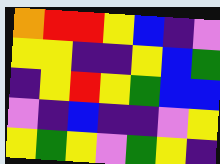[["orange", "red", "red", "yellow", "blue", "indigo", "violet"], ["yellow", "yellow", "indigo", "indigo", "yellow", "blue", "green"], ["indigo", "yellow", "red", "yellow", "green", "blue", "blue"], ["violet", "indigo", "blue", "indigo", "indigo", "violet", "yellow"], ["yellow", "green", "yellow", "violet", "green", "yellow", "indigo"]]